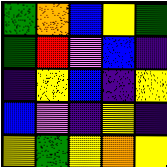[["green", "orange", "blue", "yellow", "green"], ["green", "red", "violet", "blue", "indigo"], ["indigo", "yellow", "blue", "indigo", "yellow"], ["blue", "violet", "indigo", "yellow", "indigo"], ["yellow", "green", "yellow", "orange", "yellow"]]